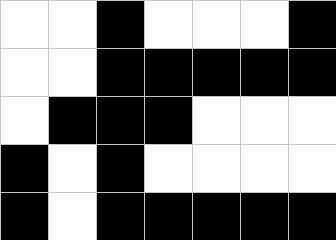[["white", "white", "black", "white", "white", "white", "black"], ["white", "white", "black", "black", "black", "black", "black"], ["white", "black", "black", "black", "white", "white", "white"], ["black", "white", "black", "white", "white", "white", "white"], ["black", "white", "black", "black", "black", "black", "black"]]